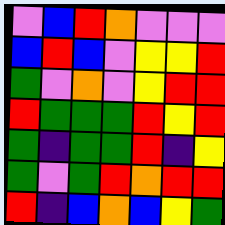[["violet", "blue", "red", "orange", "violet", "violet", "violet"], ["blue", "red", "blue", "violet", "yellow", "yellow", "red"], ["green", "violet", "orange", "violet", "yellow", "red", "red"], ["red", "green", "green", "green", "red", "yellow", "red"], ["green", "indigo", "green", "green", "red", "indigo", "yellow"], ["green", "violet", "green", "red", "orange", "red", "red"], ["red", "indigo", "blue", "orange", "blue", "yellow", "green"]]